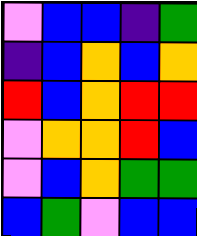[["violet", "blue", "blue", "indigo", "green"], ["indigo", "blue", "orange", "blue", "orange"], ["red", "blue", "orange", "red", "red"], ["violet", "orange", "orange", "red", "blue"], ["violet", "blue", "orange", "green", "green"], ["blue", "green", "violet", "blue", "blue"]]